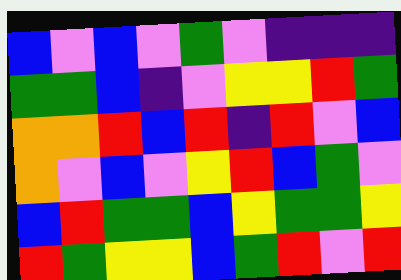[["blue", "violet", "blue", "violet", "green", "violet", "indigo", "indigo", "indigo"], ["green", "green", "blue", "indigo", "violet", "yellow", "yellow", "red", "green"], ["orange", "orange", "red", "blue", "red", "indigo", "red", "violet", "blue"], ["orange", "violet", "blue", "violet", "yellow", "red", "blue", "green", "violet"], ["blue", "red", "green", "green", "blue", "yellow", "green", "green", "yellow"], ["red", "green", "yellow", "yellow", "blue", "green", "red", "violet", "red"]]